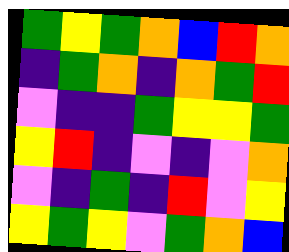[["green", "yellow", "green", "orange", "blue", "red", "orange"], ["indigo", "green", "orange", "indigo", "orange", "green", "red"], ["violet", "indigo", "indigo", "green", "yellow", "yellow", "green"], ["yellow", "red", "indigo", "violet", "indigo", "violet", "orange"], ["violet", "indigo", "green", "indigo", "red", "violet", "yellow"], ["yellow", "green", "yellow", "violet", "green", "orange", "blue"]]